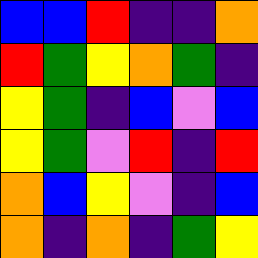[["blue", "blue", "red", "indigo", "indigo", "orange"], ["red", "green", "yellow", "orange", "green", "indigo"], ["yellow", "green", "indigo", "blue", "violet", "blue"], ["yellow", "green", "violet", "red", "indigo", "red"], ["orange", "blue", "yellow", "violet", "indigo", "blue"], ["orange", "indigo", "orange", "indigo", "green", "yellow"]]